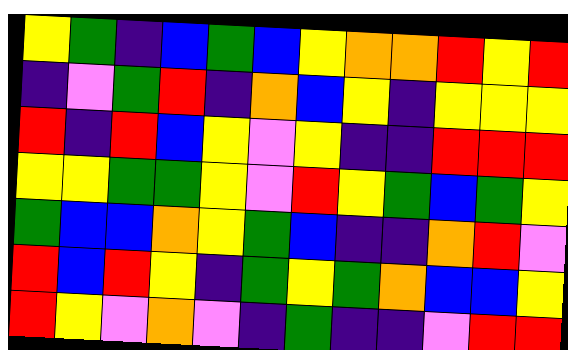[["yellow", "green", "indigo", "blue", "green", "blue", "yellow", "orange", "orange", "red", "yellow", "red"], ["indigo", "violet", "green", "red", "indigo", "orange", "blue", "yellow", "indigo", "yellow", "yellow", "yellow"], ["red", "indigo", "red", "blue", "yellow", "violet", "yellow", "indigo", "indigo", "red", "red", "red"], ["yellow", "yellow", "green", "green", "yellow", "violet", "red", "yellow", "green", "blue", "green", "yellow"], ["green", "blue", "blue", "orange", "yellow", "green", "blue", "indigo", "indigo", "orange", "red", "violet"], ["red", "blue", "red", "yellow", "indigo", "green", "yellow", "green", "orange", "blue", "blue", "yellow"], ["red", "yellow", "violet", "orange", "violet", "indigo", "green", "indigo", "indigo", "violet", "red", "red"]]